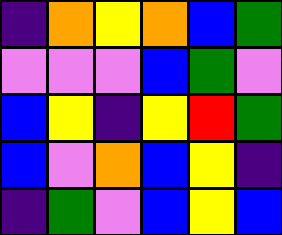[["indigo", "orange", "yellow", "orange", "blue", "green"], ["violet", "violet", "violet", "blue", "green", "violet"], ["blue", "yellow", "indigo", "yellow", "red", "green"], ["blue", "violet", "orange", "blue", "yellow", "indigo"], ["indigo", "green", "violet", "blue", "yellow", "blue"]]